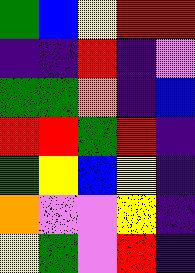[["green", "blue", "yellow", "red", "red"], ["indigo", "indigo", "red", "indigo", "violet"], ["green", "green", "orange", "indigo", "blue"], ["red", "red", "green", "red", "indigo"], ["green", "yellow", "blue", "yellow", "indigo"], ["orange", "violet", "violet", "yellow", "indigo"], ["yellow", "green", "violet", "red", "indigo"]]